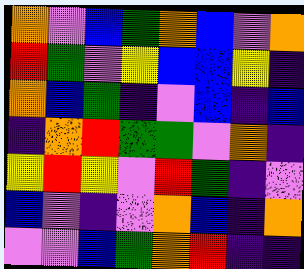[["orange", "violet", "blue", "green", "orange", "blue", "violet", "orange"], ["red", "green", "violet", "yellow", "blue", "blue", "yellow", "indigo"], ["orange", "blue", "green", "indigo", "violet", "blue", "indigo", "blue"], ["indigo", "orange", "red", "green", "green", "violet", "orange", "indigo"], ["yellow", "red", "yellow", "violet", "red", "green", "indigo", "violet"], ["blue", "violet", "indigo", "violet", "orange", "blue", "indigo", "orange"], ["violet", "violet", "blue", "green", "orange", "red", "indigo", "indigo"]]